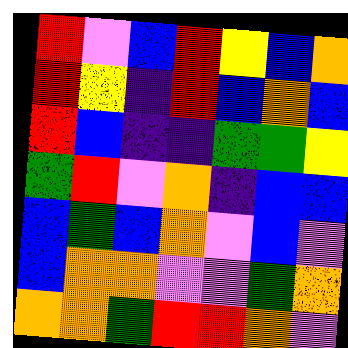[["red", "violet", "blue", "red", "yellow", "blue", "orange"], ["red", "yellow", "indigo", "red", "blue", "orange", "blue"], ["red", "blue", "indigo", "indigo", "green", "green", "yellow"], ["green", "red", "violet", "orange", "indigo", "blue", "blue"], ["blue", "green", "blue", "orange", "violet", "blue", "violet"], ["blue", "orange", "orange", "violet", "violet", "green", "orange"], ["orange", "orange", "green", "red", "red", "orange", "violet"]]